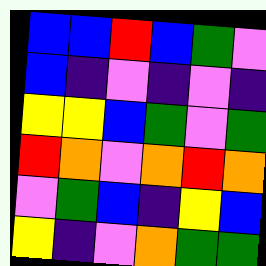[["blue", "blue", "red", "blue", "green", "violet"], ["blue", "indigo", "violet", "indigo", "violet", "indigo"], ["yellow", "yellow", "blue", "green", "violet", "green"], ["red", "orange", "violet", "orange", "red", "orange"], ["violet", "green", "blue", "indigo", "yellow", "blue"], ["yellow", "indigo", "violet", "orange", "green", "green"]]